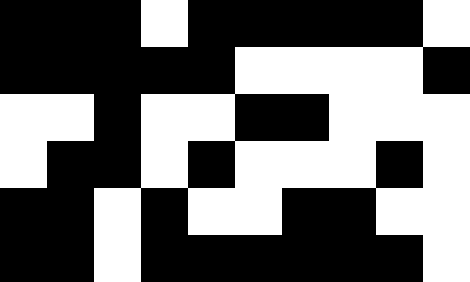[["black", "black", "black", "white", "black", "black", "black", "black", "black", "white"], ["black", "black", "black", "black", "black", "white", "white", "white", "white", "black"], ["white", "white", "black", "white", "white", "black", "black", "white", "white", "white"], ["white", "black", "black", "white", "black", "white", "white", "white", "black", "white"], ["black", "black", "white", "black", "white", "white", "black", "black", "white", "white"], ["black", "black", "white", "black", "black", "black", "black", "black", "black", "white"]]